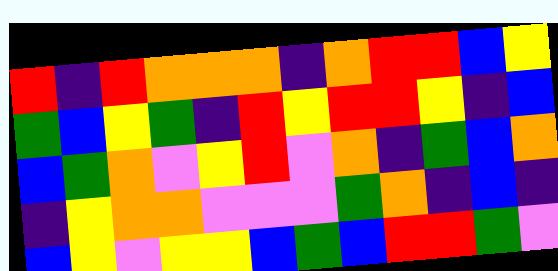[["red", "indigo", "red", "orange", "orange", "orange", "indigo", "orange", "red", "red", "blue", "yellow"], ["green", "blue", "yellow", "green", "indigo", "red", "yellow", "red", "red", "yellow", "indigo", "blue"], ["blue", "green", "orange", "violet", "yellow", "red", "violet", "orange", "indigo", "green", "blue", "orange"], ["indigo", "yellow", "orange", "orange", "violet", "violet", "violet", "green", "orange", "indigo", "blue", "indigo"], ["blue", "yellow", "violet", "yellow", "yellow", "blue", "green", "blue", "red", "red", "green", "violet"]]